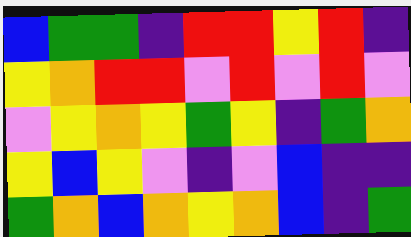[["blue", "green", "green", "indigo", "red", "red", "yellow", "red", "indigo"], ["yellow", "orange", "red", "red", "violet", "red", "violet", "red", "violet"], ["violet", "yellow", "orange", "yellow", "green", "yellow", "indigo", "green", "orange"], ["yellow", "blue", "yellow", "violet", "indigo", "violet", "blue", "indigo", "indigo"], ["green", "orange", "blue", "orange", "yellow", "orange", "blue", "indigo", "green"]]